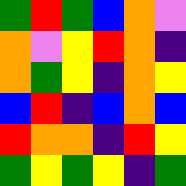[["green", "red", "green", "blue", "orange", "violet"], ["orange", "violet", "yellow", "red", "orange", "indigo"], ["orange", "green", "yellow", "indigo", "orange", "yellow"], ["blue", "red", "indigo", "blue", "orange", "blue"], ["red", "orange", "orange", "indigo", "red", "yellow"], ["green", "yellow", "green", "yellow", "indigo", "green"]]